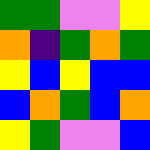[["green", "green", "violet", "violet", "yellow"], ["orange", "indigo", "green", "orange", "green"], ["yellow", "blue", "yellow", "blue", "blue"], ["blue", "orange", "green", "blue", "orange"], ["yellow", "green", "violet", "violet", "blue"]]